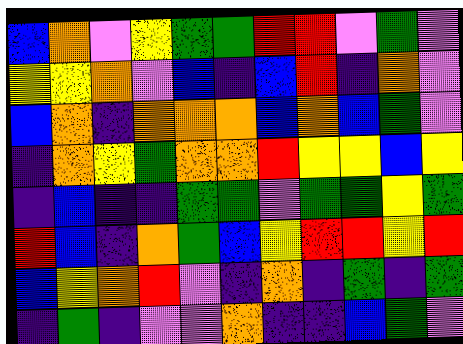[["blue", "orange", "violet", "yellow", "green", "green", "red", "red", "violet", "green", "violet"], ["yellow", "yellow", "orange", "violet", "blue", "indigo", "blue", "red", "indigo", "orange", "violet"], ["blue", "orange", "indigo", "orange", "orange", "orange", "blue", "orange", "blue", "green", "violet"], ["indigo", "orange", "yellow", "green", "orange", "orange", "red", "yellow", "yellow", "blue", "yellow"], ["indigo", "blue", "indigo", "indigo", "green", "green", "violet", "green", "green", "yellow", "green"], ["red", "blue", "indigo", "orange", "green", "blue", "yellow", "red", "red", "yellow", "red"], ["blue", "yellow", "orange", "red", "violet", "indigo", "orange", "indigo", "green", "indigo", "green"], ["indigo", "green", "indigo", "violet", "violet", "orange", "indigo", "indigo", "blue", "green", "violet"]]